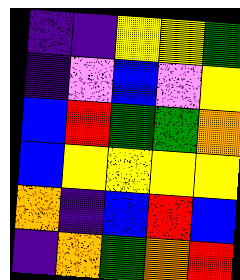[["indigo", "indigo", "yellow", "yellow", "green"], ["indigo", "violet", "blue", "violet", "yellow"], ["blue", "red", "green", "green", "orange"], ["blue", "yellow", "yellow", "yellow", "yellow"], ["orange", "indigo", "blue", "red", "blue"], ["indigo", "orange", "green", "orange", "red"]]